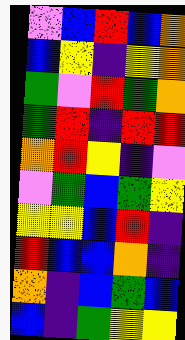[["violet", "blue", "red", "blue", "orange"], ["blue", "yellow", "indigo", "yellow", "orange"], ["green", "violet", "red", "green", "orange"], ["green", "red", "indigo", "red", "red"], ["orange", "red", "yellow", "indigo", "violet"], ["violet", "green", "blue", "green", "yellow"], ["yellow", "yellow", "blue", "red", "indigo"], ["red", "blue", "blue", "orange", "indigo"], ["orange", "indigo", "blue", "green", "blue"], ["blue", "indigo", "green", "yellow", "yellow"]]